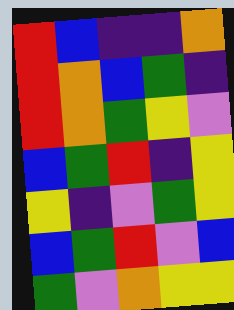[["red", "blue", "indigo", "indigo", "orange"], ["red", "orange", "blue", "green", "indigo"], ["red", "orange", "green", "yellow", "violet"], ["blue", "green", "red", "indigo", "yellow"], ["yellow", "indigo", "violet", "green", "yellow"], ["blue", "green", "red", "violet", "blue"], ["green", "violet", "orange", "yellow", "yellow"]]